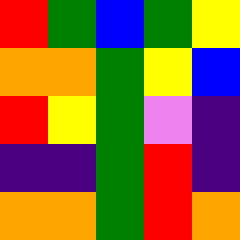[["red", "green", "blue", "green", "yellow"], ["orange", "orange", "green", "yellow", "blue"], ["red", "yellow", "green", "violet", "indigo"], ["indigo", "indigo", "green", "red", "indigo"], ["orange", "orange", "green", "red", "orange"]]